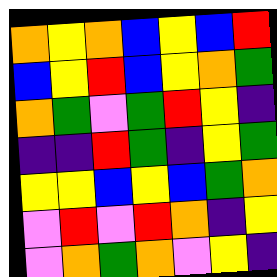[["orange", "yellow", "orange", "blue", "yellow", "blue", "red"], ["blue", "yellow", "red", "blue", "yellow", "orange", "green"], ["orange", "green", "violet", "green", "red", "yellow", "indigo"], ["indigo", "indigo", "red", "green", "indigo", "yellow", "green"], ["yellow", "yellow", "blue", "yellow", "blue", "green", "orange"], ["violet", "red", "violet", "red", "orange", "indigo", "yellow"], ["violet", "orange", "green", "orange", "violet", "yellow", "indigo"]]